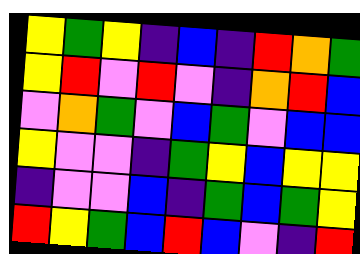[["yellow", "green", "yellow", "indigo", "blue", "indigo", "red", "orange", "green"], ["yellow", "red", "violet", "red", "violet", "indigo", "orange", "red", "blue"], ["violet", "orange", "green", "violet", "blue", "green", "violet", "blue", "blue"], ["yellow", "violet", "violet", "indigo", "green", "yellow", "blue", "yellow", "yellow"], ["indigo", "violet", "violet", "blue", "indigo", "green", "blue", "green", "yellow"], ["red", "yellow", "green", "blue", "red", "blue", "violet", "indigo", "red"]]